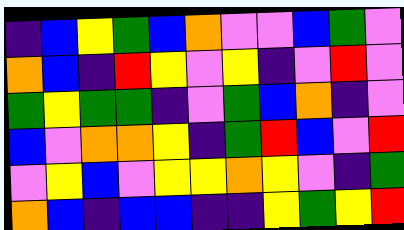[["indigo", "blue", "yellow", "green", "blue", "orange", "violet", "violet", "blue", "green", "violet"], ["orange", "blue", "indigo", "red", "yellow", "violet", "yellow", "indigo", "violet", "red", "violet"], ["green", "yellow", "green", "green", "indigo", "violet", "green", "blue", "orange", "indigo", "violet"], ["blue", "violet", "orange", "orange", "yellow", "indigo", "green", "red", "blue", "violet", "red"], ["violet", "yellow", "blue", "violet", "yellow", "yellow", "orange", "yellow", "violet", "indigo", "green"], ["orange", "blue", "indigo", "blue", "blue", "indigo", "indigo", "yellow", "green", "yellow", "red"]]